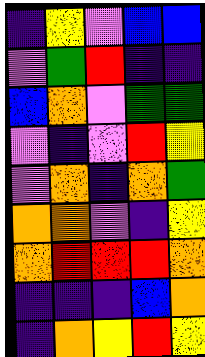[["indigo", "yellow", "violet", "blue", "blue"], ["violet", "green", "red", "indigo", "indigo"], ["blue", "orange", "violet", "green", "green"], ["violet", "indigo", "violet", "red", "yellow"], ["violet", "orange", "indigo", "orange", "green"], ["orange", "orange", "violet", "indigo", "yellow"], ["orange", "red", "red", "red", "orange"], ["indigo", "indigo", "indigo", "blue", "orange"], ["indigo", "orange", "yellow", "red", "yellow"]]